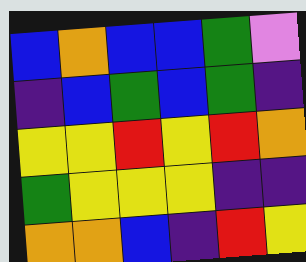[["blue", "orange", "blue", "blue", "green", "violet"], ["indigo", "blue", "green", "blue", "green", "indigo"], ["yellow", "yellow", "red", "yellow", "red", "orange"], ["green", "yellow", "yellow", "yellow", "indigo", "indigo"], ["orange", "orange", "blue", "indigo", "red", "yellow"]]